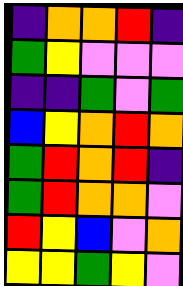[["indigo", "orange", "orange", "red", "indigo"], ["green", "yellow", "violet", "violet", "violet"], ["indigo", "indigo", "green", "violet", "green"], ["blue", "yellow", "orange", "red", "orange"], ["green", "red", "orange", "red", "indigo"], ["green", "red", "orange", "orange", "violet"], ["red", "yellow", "blue", "violet", "orange"], ["yellow", "yellow", "green", "yellow", "violet"]]